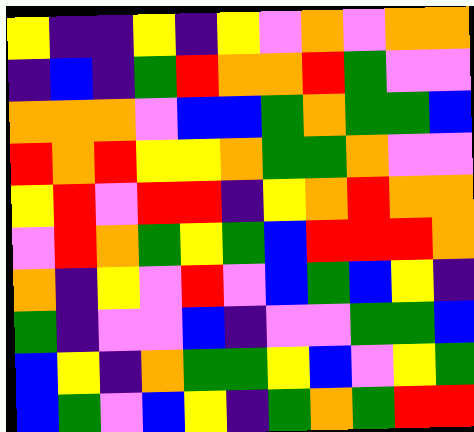[["yellow", "indigo", "indigo", "yellow", "indigo", "yellow", "violet", "orange", "violet", "orange", "orange"], ["indigo", "blue", "indigo", "green", "red", "orange", "orange", "red", "green", "violet", "violet"], ["orange", "orange", "orange", "violet", "blue", "blue", "green", "orange", "green", "green", "blue"], ["red", "orange", "red", "yellow", "yellow", "orange", "green", "green", "orange", "violet", "violet"], ["yellow", "red", "violet", "red", "red", "indigo", "yellow", "orange", "red", "orange", "orange"], ["violet", "red", "orange", "green", "yellow", "green", "blue", "red", "red", "red", "orange"], ["orange", "indigo", "yellow", "violet", "red", "violet", "blue", "green", "blue", "yellow", "indigo"], ["green", "indigo", "violet", "violet", "blue", "indigo", "violet", "violet", "green", "green", "blue"], ["blue", "yellow", "indigo", "orange", "green", "green", "yellow", "blue", "violet", "yellow", "green"], ["blue", "green", "violet", "blue", "yellow", "indigo", "green", "orange", "green", "red", "red"]]